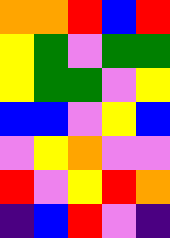[["orange", "orange", "red", "blue", "red"], ["yellow", "green", "violet", "green", "green"], ["yellow", "green", "green", "violet", "yellow"], ["blue", "blue", "violet", "yellow", "blue"], ["violet", "yellow", "orange", "violet", "violet"], ["red", "violet", "yellow", "red", "orange"], ["indigo", "blue", "red", "violet", "indigo"]]